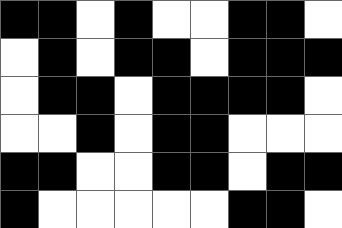[["black", "black", "white", "black", "white", "white", "black", "black", "white"], ["white", "black", "white", "black", "black", "white", "black", "black", "black"], ["white", "black", "black", "white", "black", "black", "black", "black", "white"], ["white", "white", "black", "white", "black", "black", "white", "white", "white"], ["black", "black", "white", "white", "black", "black", "white", "black", "black"], ["black", "white", "white", "white", "white", "white", "black", "black", "white"]]